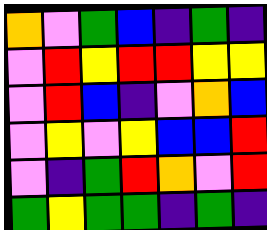[["orange", "violet", "green", "blue", "indigo", "green", "indigo"], ["violet", "red", "yellow", "red", "red", "yellow", "yellow"], ["violet", "red", "blue", "indigo", "violet", "orange", "blue"], ["violet", "yellow", "violet", "yellow", "blue", "blue", "red"], ["violet", "indigo", "green", "red", "orange", "violet", "red"], ["green", "yellow", "green", "green", "indigo", "green", "indigo"]]